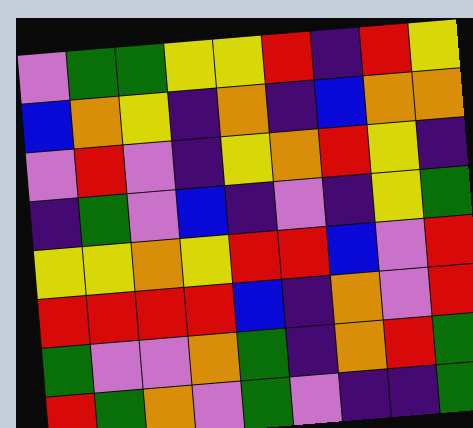[["violet", "green", "green", "yellow", "yellow", "red", "indigo", "red", "yellow"], ["blue", "orange", "yellow", "indigo", "orange", "indigo", "blue", "orange", "orange"], ["violet", "red", "violet", "indigo", "yellow", "orange", "red", "yellow", "indigo"], ["indigo", "green", "violet", "blue", "indigo", "violet", "indigo", "yellow", "green"], ["yellow", "yellow", "orange", "yellow", "red", "red", "blue", "violet", "red"], ["red", "red", "red", "red", "blue", "indigo", "orange", "violet", "red"], ["green", "violet", "violet", "orange", "green", "indigo", "orange", "red", "green"], ["red", "green", "orange", "violet", "green", "violet", "indigo", "indigo", "green"]]